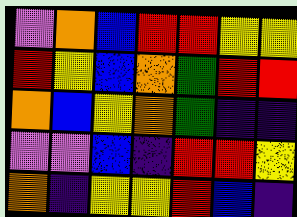[["violet", "orange", "blue", "red", "red", "yellow", "yellow"], ["red", "yellow", "blue", "orange", "green", "red", "red"], ["orange", "blue", "yellow", "orange", "green", "indigo", "indigo"], ["violet", "violet", "blue", "indigo", "red", "red", "yellow"], ["orange", "indigo", "yellow", "yellow", "red", "blue", "indigo"]]